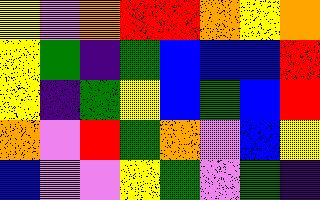[["yellow", "violet", "orange", "red", "red", "orange", "yellow", "orange"], ["yellow", "green", "indigo", "green", "blue", "blue", "blue", "red"], ["yellow", "indigo", "green", "yellow", "blue", "green", "blue", "red"], ["orange", "violet", "red", "green", "orange", "violet", "blue", "yellow"], ["blue", "violet", "violet", "yellow", "green", "violet", "green", "indigo"]]